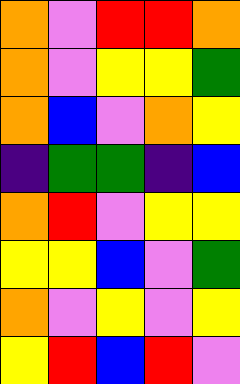[["orange", "violet", "red", "red", "orange"], ["orange", "violet", "yellow", "yellow", "green"], ["orange", "blue", "violet", "orange", "yellow"], ["indigo", "green", "green", "indigo", "blue"], ["orange", "red", "violet", "yellow", "yellow"], ["yellow", "yellow", "blue", "violet", "green"], ["orange", "violet", "yellow", "violet", "yellow"], ["yellow", "red", "blue", "red", "violet"]]